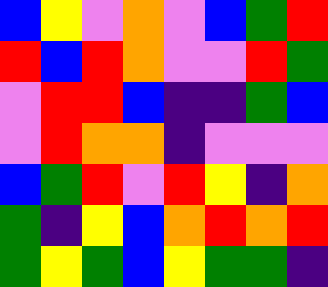[["blue", "yellow", "violet", "orange", "violet", "blue", "green", "red"], ["red", "blue", "red", "orange", "violet", "violet", "red", "green"], ["violet", "red", "red", "blue", "indigo", "indigo", "green", "blue"], ["violet", "red", "orange", "orange", "indigo", "violet", "violet", "violet"], ["blue", "green", "red", "violet", "red", "yellow", "indigo", "orange"], ["green", "indigo", "yellow", "blue", "orange", "red", "orange", "red"], ["green", "yellow", "green", "blue", "yellow", "green", "green", "indigo"]]